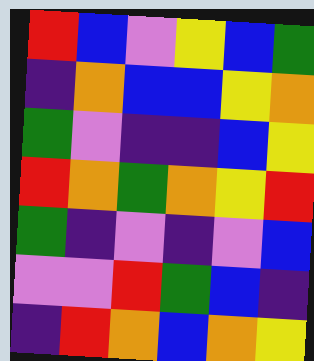[["red", "blue", "violet", "yellow", "blue", "green"], ["indigo", "orange", "blue", "blue", "yellow", "orange"], ["green", "violet", "indigo", "indigo", "blue", "yellow"], ["red", "orange", "green", "orange", "yellow", "red"], ["green", "indigo", "violet", "indigo", "violet", "blue"], ["violet", "violet", "red", "green", "blue", "indigo"], ["indigo", "red", "orange", "blue", "orange", "yellow"]]